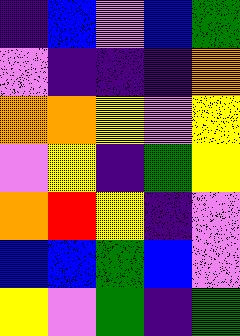[["indigo", "blue", "violet", "blue", "green"], ["violet", "indigo", "indigo", "indigo", "orange"], ["orange", "orange", "yellow", "violet", "yellow"], ["violet", "yellow", "indigo", "green", "yellow"], ["orange", "red", "yellow", "indigo", "violet"], ["blue", "blue", "green", "blue", "violet"], ["yellow", "violet", "green", "indigo", "green"]]